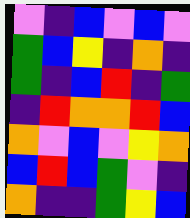[["violet", "indigo", "blue", "violet", "blue", "violet"], ["green", "blue", "yellow", "indigo", "orange", "indigo"], ["green", "indigo", "blue", "red", "indigo", "green"], ["indigo", "red", "orange", "orange", "red", "blue"], ["orange", "violet", "blue", "violet", "yellow", "orange"], ["blue", "red", "blue", "green", "violet", "indigo"], ["orange", "indigo", "indigo", "green", "yellow", "blue"]]